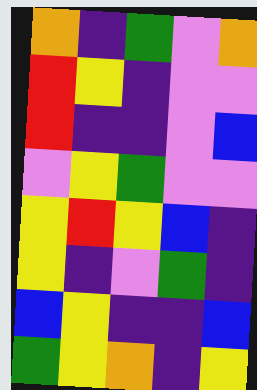[["orange", "indigo", "green", "violet", "orange"], ["red", "yellow", "indigo", "violet", "violet"], ["red", "indigo", "indigo", "violet", "blue"], ["violet", "yellow", "green", "violet", "violet"], ["yellow", "red", "yellow", "blue", "indigo"], ["yellow", "indigo", "violet", "green", "indigo"], ["blue", "yellow", "indigo", "indigo", "blue"], ["green", "yellow", "orange", "indigo", "yellow"]]